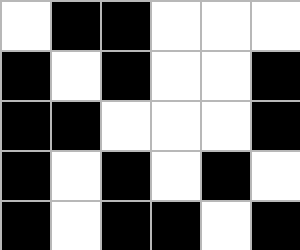[["white", "black", "black", "white", "white", "white"], ["black", "white", "black", "white", "white", "black"], ["black", "black", "white", "white", "white", "black"], ["black", "white", "black", "white", "black", "white"], ["black", "white", "black", "black", "white", "black"]]